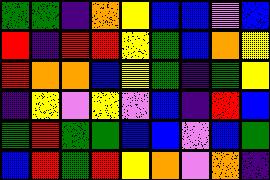[["green", "green", "indigo", "orange", "yellow", "blue", "blue", "violet", "blue"], ["red", "indigo", "red", "red", "yellow", "green", "blue", "orange", "yellow"], ["red", "orange", "orange", "blue", "yellow", "green", "indigo", "green", "yellow"], ["indigo", "yellow", "violet", "yellow", "violet", "blue", "indigo", "red", "blue"], ["green", "red", "green", "green", "blue", "blue", "violet", "blue", "green"], ["blue", "red", "green", "red", "yellow", "orange", "violet", "orange", "indigo"]]